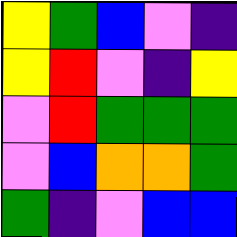[["yellow", "green", "blue", "violet", "indigo"], ["yellow", "red", "violet", "indigo", "yellow"], ["violet", "red", "green", "green", "green"], ["violet", "blue", "orange", "orange", "green"], ["green", "indigo", "violet", "blue", "blue"]]